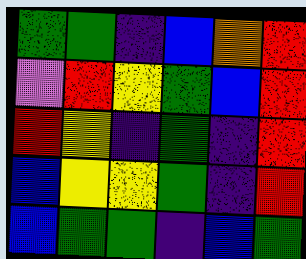[["green", "green", "indigo", "blue", "orange", "red"], ["violet", "red", "yellow", "green", "blue", "red"], ["red", "yellow", "indigo", "green", "indigo", "red"], ["blue", "yellow", "yellow", "green", "indigo", "red"], ["blue", "green", "green", "indigo", "blue", "green"]]